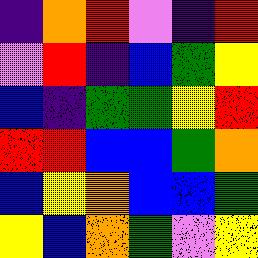[["indigo", "orange", "red", "violet", "indigo", "red"], ["violet", "red", "indigo", "blue", "green", "yellow"], ["blue", "indigo", "green", "green", "yellow", "red"], ["red", "red", "blue", "blue", "green", "orange"], ["blue", "yellow", "orange", "blue", "blue", "green"], ["yellow", "blue", "orange", "green", "violet", "yellow"]]